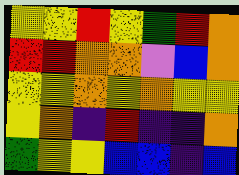[["yellow", "yellow", "red", "yellow", "green", "red", "orange"], ["red", "red", "orange", "orange", "violet", "blue", "orange"], ["yellow", "yellow", "orange", "yellow", "orange", "yellow", "yellow"], ["yellow", "orange", "indigo", "red", "indigo", "indigo", "orange"], ["green", "yellow", "yellow", "blue", "blue", "indigo", "blue"]]